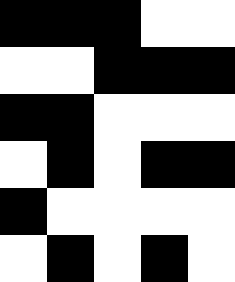[["black", "black", "black", "white", "white"], ["white", "white", "black", "black", "black"], ["black", "black", "white", "white", "white"], ["white", "black", "white", "black", "black"], ["black", "white", "white", "white", "white"], ["white", "black", "white", "black", "white"]]